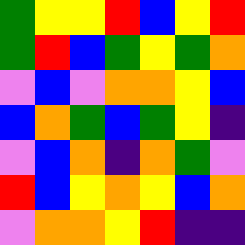[["green", "yellow", "yellow", "red", "blue", "yellow", "red"], ["green", "red", "blue", "green", "yellow", "green", "orange"], ["violet", "blue", "violet", "orange", "orange", "yellow", "blue"], ["blue", "orange", "green", "blue", "green", "yellow", "indigo"], ["violet", "blue", "orange", "indigo", "orange", "green", "violet"], ["red", "blue", "yellow", "orange", "yellow", "blue", "orange"], ["violet", "orange", "orange", "yellow", "red", "indigo", "indigo"]]